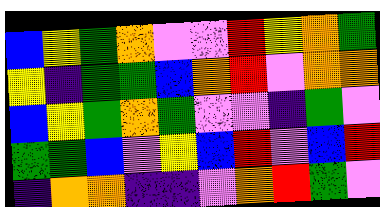[["blue", "yellow", "green", "orange", "violet", "violet", "red", "yellow", "orange", "green"], ["yellow", "indigo", "green", "green", "blue", "orange", "red", "violet", "orange", "orange"], ["blue", "yellow", "green", "orange", "green", "violet", "violet", "indigo", "green", "violet"], ["green", "green", "blue", "violet", "yellow", "blue", "red", "violet", "blue", "red"], ["indigo", "orange", "orange", "indigo", "indigo", "violet", "orange", "red", "green", "violet"]]